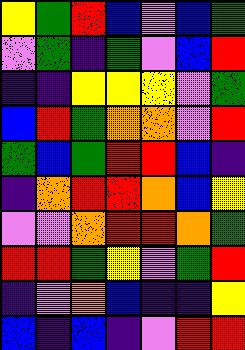[["yellow", "green", "red", "blue", "violet", "blue", "green"], ["violet", "green", "indigo", "green", "violet", "blue", "red"], ["indigo", "indigo", "yellow", "yellow", "yellow", "violet", "green"], ["blue", "red", "green", "orange", "orange", "violet", "red"], ["green", "blue", "green", "red", "red", "blue", "indigo"], ["indigo", "orange", "red", "red", "orange", "blue", "yellow"], ["violet", "violet", "orange", "red", "red", "orange", "green"], ["red", "red", "green", "yellow", "violet", "green", "red"], ["indigo", "violet", "orange", "blue", "indigo", "indigo", "yellow"], ["blue", "indigo", "blue", "indigo", "violet", "red", "red"]]